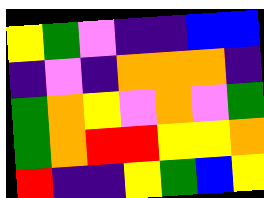[["yellow", "green", "violet", "indigo", "indigo", "blue", "blue"], ["indigo", "violet", "indigo", "orange", "orange", "orange", "indigo"], ["green", "orange", "yellow", "violet", "orange", "violet", "green"], ["green", "orange", "red", "red", "yellow", "yellow", "orange"], ["red", "indigo", "indigo", "yellow", "green", "blue", "yellow"]]